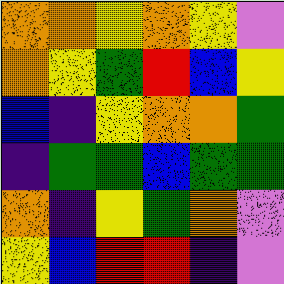[["orange", "orange", "yellow", "orange", "yellow", "violet"], ["orange", "yellow", "green", "red", "blue", "yellow"], ["blue", "indigo", "yellow", "orange", "orange", "green"], ["indigo", "green", "green", "blue", "green", "green"], ["orange", "indigo", "yellow", "green", "orange", "violet"], ["yellow", "blue", "red", "red", "indigo", "violet"]]